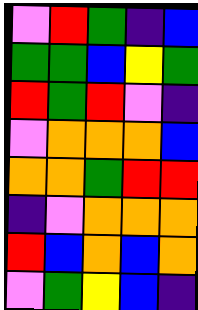[["violet", "red", "green", "indigo", "blue"], ["green", "green", "blue", "yellow", "green"], ["red", "green", "red", "violet", "indigo"], ["violet", "orange", "orange", "orange", "blue"], ["orange", "orange", "green", "red", "red"], ["indigo", "violet", "orange", "orange", "orange"], ["red", "blue", "orange", "blue", "orange"], ["violet", "green", "yellow", "blue", "indigo"]]